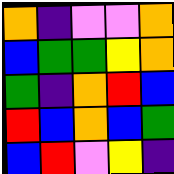[["orange", "indigo", "violet", "violet", "orange"], ["blue", "green", "green", "yellow", "orange"], ["green", "indigo", "orange", "red", "blue"], ["red", "blue", "orange", "blue", "green"], ["blue", "red", "violet", "yellow", "indigo"]]